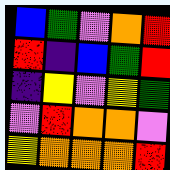[["blue", "green", "violet", "orange", "red"], ["red", "indigo", "blue", "green", "red"], ["indigo", "yellow", "violet", "yellow", "green"], ["violet", "red", "orange", "orange", "violet"], ["yellow", "orange", "orange", "orange", "red"]]